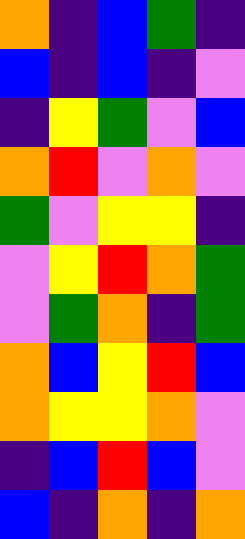[["orange", "indigo", "blue", "green", "indigo"], ["blue", "indigo", "blue", "indigo", "violet"], ["indigo", "yellow", "green", "violet", "blue"], ["orange", "red", "violet", "orange", "violet"], ["green", "violet", "yellow", "yellow", "indigo"], ["violet", "yellow", "red", "orange", "green"], ["violet", "green", "orange", "indigo", "green"], ["orange", "blue", "yellow", "red", "blue"], ["orange", "yellow", "yellow", "orange", "violet"], ["indigo", "blue", "red", "blue", "violet"], ["blue", "indigo", "orange", "indigo", "orange"]]